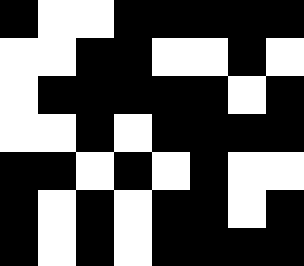[["black", "white", "white", "black", "black", "black", "black", "black"], ["white", "white", "black", "black", "white", "white", "black", "white"], ["white", "black", "black", "black", "black", "black", "white", "black"], ["white", "white", "black", "white", "black", "black", "black", "black"], ["black", "black", "white", "black", "white", "black", "white", "white"], ["black", "white", "black", "white", "black", "black", "white", "black"], ["black", "white", "black", "white", "black", "black", "black", "black"]]